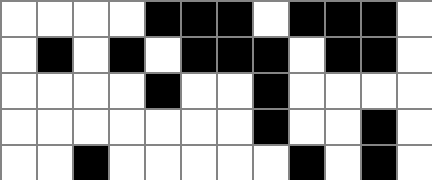[["white", "white", "white", "white", "black", "black", "black", "white", "black", "black", "black", "white"], ["white", "black", "white", "black", "white", "black", "black", "black", "white", "black", "black", "white"], ["white", "white", "white", "white", "black", "white", "white", "black", "white", "white", "white", "white"], ["white", "white", "white", "white", "white", "white", "white", "black", "white", "white", "black", "white"], ["white", "white", "black", "white", "white", "white", "white", "white", "black", "white", "black", "white"]]